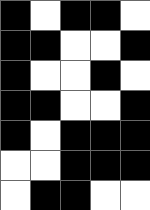[["black", "white", "black", "black", "white"], ["black", "black", "white", "white", "black"], ["black", "white", "white", "black", "white"], ["black", "black", "white", "white", "black"], ["black", "white", "black", "black", "black"], ["white", "white", "black", "black", "black"], ["white", "black", "black", "white", "white"]]